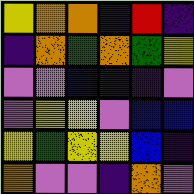[["yellow", "orange", "orange", "indigo", "red", "indigo"], ["indigo", "orange", "green", "orange", "green", "yellow"], ["violet", "violet", "blue", "indigo", "indigo", "violet"], ["violet", "yellow", "yellow", "violet", "blue", "blue"], ["yellow", "green", "yellow", "yellow", "blue", "indigo"], ["orange", "violet", "violet", "indigo", "orange", "violet"]]